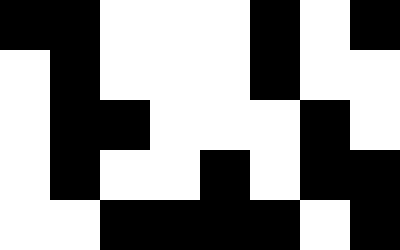[["black", "black", "white", "white", "white", "black", "white", "black"], ["white", "black", "white", "white", "white", "black", "white", "white"], ["white", "black", "black", "white", "white", "white", "black", "white"], ["white", "black", "white", "white", "black", "white", "black", "black"], ["white", "white", "black", "black", "black", "black", "white", "black"]]